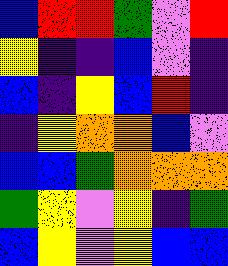[["blue", "red", "red", "green", "violet", "red"], ["yellow", "indigo", "indigo", "blue", "violet", "indigo"], ["blue", "indigo", "yellow", "blue", "red", "indigo"], ["indigo", "yellow", "orange", "orange", "blue", "violet"], ["blue", "blue", "green", "orange", "orange", "orange"], ["green", "yellow", "violet", "yellow", "indigo", "green"], ["blue", "yellow", "violet", "yellow", "blue", "blue"]]